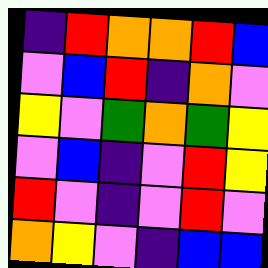[["indigo", "red", "orange", "orange", "red", "blue"], ["violet", "blue", "red", "indigo", "orange", "violet"], ["yellow", "violet", "green", "orange", "green", "yellow"], ["violet", "blue", "indigo", "violet", "red", "yellow"], ["red", "violet", "indigo", "violet", "red", "violet"], ["orange", "yellow", "violet", "indigo", "blue", "blue"]]